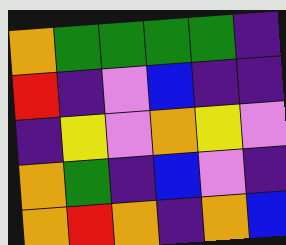[["orange", "green", "green", "green", "green", "indigo"], ["red", "indigo", "violet", "blue", "indigo", "indigo"], ["indigo", "yellow", "violet", "orange", "yellow", "violet"], ["orange", "green", "indigo", "blue", "violet", "indigo"], ["orange", "red", "orange", "indigo", "orange", "blue"]]